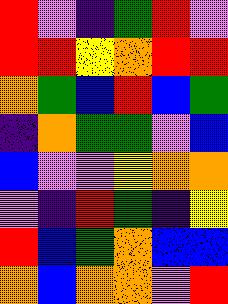[["red", "violet", "indigo", "green", "red", "violet"], ["red", "red", "yellow", "orange", "red", "red"], ["orange", "green", "blue", "red", "blue", "green"], ["indigo", "orange", "green", "green", "violet", "blue"], ["blue", "violet", "violet", "yellow", "orange", "orange"], ["violet", "indigo", "red", "green", "indigo", "yellow"], ["red", "blue", "green", "orange", "blue", "blue"], ["orange", "blue", "orange", "orange", "violet", "red"]]